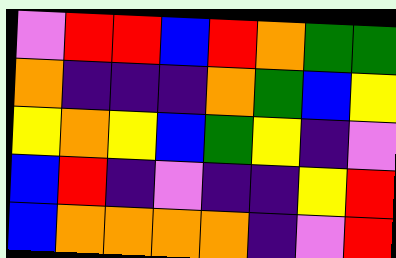[["violet", "red", "red", "blue", "red", "orange", "green", "green"], ["orange", "indigo", "indigo", "indigo", "orange", "green", "blue", "yellow"], ["yellow", "orange", "yellow", "blue", "green", "yellow", "indigo", "violet"], ["blue", "red", "indigo", "violet", "indigo", "indigo", "yellow", "red"], ["blue", "orange", "orange", "orange", "orange", "indigo", "violet", "red"]]